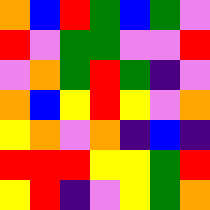[["orange", "blue", "red", "green", "blue", "green", "violet"], ["red", "violet", "green", "green", "violet", "violet", "red"], ["violet", "orange", "green", "red", "green", "indigo", "violet"], ["orange", "blue", "yellow", "red", "yellow", "violet", "orange"], ["yellow", "orange", "violet", "orange", "indigo", "blue", "indigo"], ["red", "red", "red", "yellow", "yellow", "green", "red"], ["yellow", "red", "indigo", "violet", "yellow", "green", "orange"]]